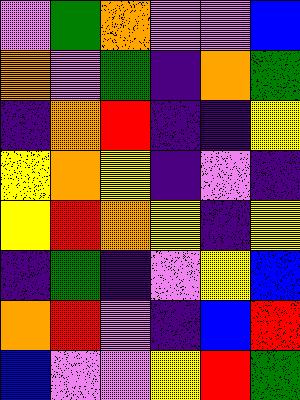[["violet", "green", "orange", "violet", "violet", "blue"], ["orange", "violet", "green", "indigo", "orange", "green"], ["indigo", "orange", "red", "indigo", "indigo", "yellow"], ["yellow", "orange", "yellow", "indigo", "violet", "indigo"], ["yellow", "red", "orange", "yellow", "indigo", "yellow"], ["indigo", "green", "indigo", "violet", "yellow", "blue"], ["orange", "red", "violet", "indigo", "blue", "red"], ["blue", "violet", "violet", "yellow", "red", "green"]]